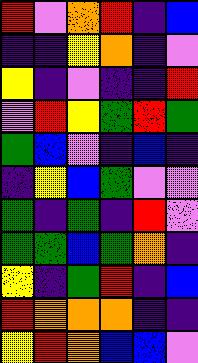[["red", "violet", "orange", "red", "indigo", "blue"], ["indigo", "indigo", "yellow", "orange", "indigo", "violet"], ["yellow", "indigo", "violet", "indigo", "indigo", "red"], ["violet", "red", "yellow", "green", "red", "green"], ["green", "blue", "violet", "indigo", "blue", "indigo"], ["indigo", "yellow", "blue", "green", "violet", "violet"], ["green", "indigo", "green", "indigo", "red", "violet"], ["green", "green", "blue", "green", "orange", "indigo"], ["yellow", "indigo", "green", "red", "indigo", "blue"], ["red", "orange", "orange", "orange", "indigo", "indigo"], ["yellow", "red", "orange", "blue", "blue", "violet"]]